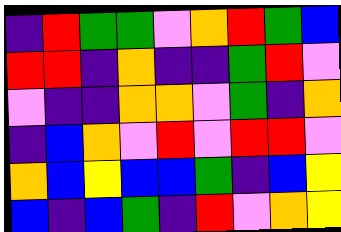[["indigo", "red", "green", "green", "violet", "orange", "red", "green", "blue"], ["red", "red", "indigo", "orange", "indigo", "indigo", "green", "red", "violet"], ["violet", "indigo", "indigo", "orange", "orange", "violet", "green", "indigo", "orange"], ["indigo", "blue", "orange", "violet", "red", "violet", "red", "red", "violet"], ["orange", "blue", "yellow", "blue", "blue", "green", "indigo", "blue", "yellow"], ["blue", "indigo", "blue", "green", "indigo", "red", "violet", "orange", "yellow"]]